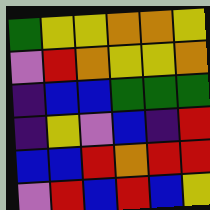[["green", "yellow", "yellow", "orange", "orange", "yellow"], ["violet", "red", "orange", "yellow", "yellow", "orange"], ["indigo", "blue", "blue", "green", "green", "green"], ["indigo", "yellow", "violet", "blue", "indigo", "red"], ["blue", "blue", "red", "orange", "red", "red"], ["violet", "red", "blue", "red", "blue", "yellow"]]